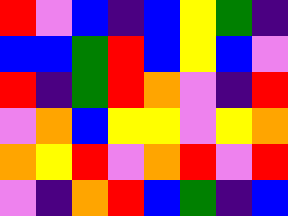[["red", "violet", "blue", "indigo", "blue", "yellow", "green", "indigo"], ["blue", "blue", "green", "red", "blue", "yellow", "blue", "violet"], ["red", "indigo", "green", "red", "orange", "violet", "indigo", "red"], ["violet", "orange", "blue", "yellow", "yellow", "violet", "yellow", "orange"], ["orange", "yellow", "red", "violet", "orange", "red", "violet", "red"], ["violet", "indigo", "orange", "red", "blue", "green", "indigo", "blue"]]